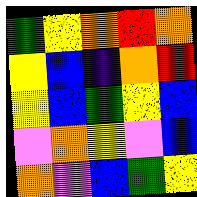[["green", "yellow", "orange", "red", "orange"], ["yellow", "blue", "indigo", "orange", "red"], ["yellow", "blue", "green", "yellow", "blue"], ["violet", "orange", "yellow", "violet", "blue"], ["orange", "violet", "blue", "green", "yellow"]]